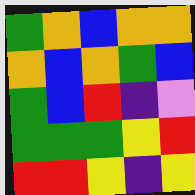[["green", "orange", "blue", "orange", "orange"], ["orange", "blue", "orange", "green", "blue"], ["green", "blue", "red", "indigo", "violet"], ["green", "green", "green", "yellow", "red"], ["red", "red", "yellow", "indigo", "yellow"]]